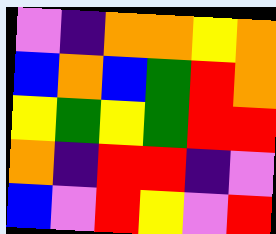[["violet", "indigo", "orange", "orange", "yellow", "orange"], ["blue", "orange", "blue", "green", "red", "orange"], ["yellow", "green", "yellow", "green", "red", "red"], ["orange", "indigo", "red", "red", "indigo", "violet"], ["blue", "violet", "red", "yellow", "violet", "red"]]